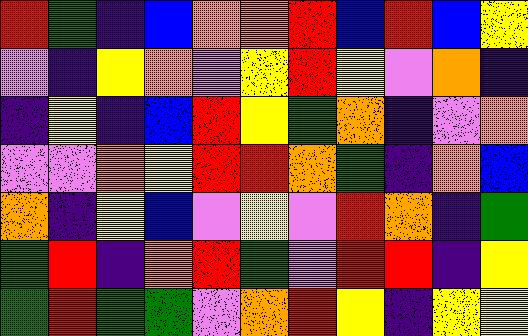[["red", "green", "indigo", "blue", "orange", "orange", "red", "blue", "red", "blue", "yellow"], ["violet", "indigo", "yellow", "orange", "violet", "yellow", "red", "yellow", "violet", "orange", "indigo"], ["indigo", "yellow", "indigo", "blue", "red", "yellow", "green", "orange", "indigo", "violet", "orange"], ["violet", "violet", "orange", "yellow", "red", "red", "orange", "green", "indigo", "orange", "blue"], ["orange", "indigo", "yellow", "blue", "violet", "yellow", "violet", "red", "orange", "indigo", "green"], ["green", "red", "indigo", "orange", "red", "green", "violet", "red", "red", "indigo", "yellow"], ["green", "red", "green", "green", "violet", "orange", "red", "yellow", "indigo", "yellow", "yellow"]]